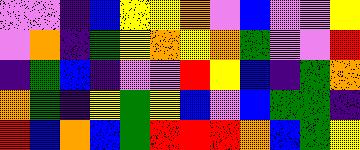[["violet", "violet", "indigo", "blue", "yellow", "yellow", "orange", "violet", "blue", "violet", "violet", "yellow"], ["violet", "orange", "indigo", "green", "yellow", "orange", "yellow", "orange", "green", "violet", "violet", "red"], ["indigo", "green", "blue", "indigo", "violet", "violet", "red", "yellow", "blue", "indigo", "green", "orange"], ["orange", "green", "indigo", "yellow", "green", "yellow", "blue", "violet", "blue", "green", "green", "indigo"], ["red", "blue", "orange", "blue", "green", "red", "red", "red", "orange", "blue", "green", "yellow"]]